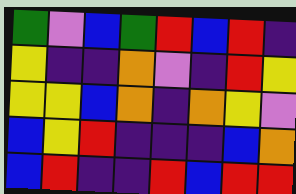[["green", "violet", "blue", "green", "red", "blue", "red", "indigo"], ["yellow", "indigo", "indigo", "orange", "violet", "indigo", "red", "yellow"], ["yellow", "yellow", "blue", "orange", "indigo", "orange", "yellow", "violet"], ["blue", "yellow", "red", "indigo", "indigo", "indigo", "blue", "orange"], ["blue", "red", "indigo", "indigo", "red", "blue", "red", "red"]]